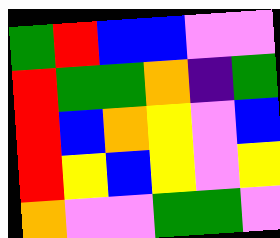[["green", "red", "blue", "blue", "violet", "violet"], ["red", "green", "green", "orange", "indigo", "green"], ["red", "blue", "orange", "yellow", "violet", "blue"], ["red", "yellow", "blue", "yellow", "violet", "yellow"], ["orange", "violet", "violet", "green", "green", "violet"]]